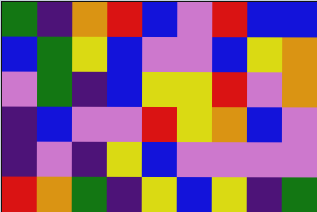[["green", "indigo", "orange", "red", "blue", "violet", "red", "blue", "blue"], ["blue", "green", "yellow", "blue", "violet", "violet", "blue", "yellow", "orange"], ["violet", "green", "indigo", "blue", "yellow", "yellow", "red", "violet", "orange"], ["indigo", "blue", "violet", "violet", "red", "yellow", "orange", "blue", "violet"], ["indigo", "violet", "indigo", "yellow", "blue", "violet", "violet", "violet", "violet"], ["red", "orange", "green", "indigo", "yellow", "blue", "yellow", "indigo", "green"]]